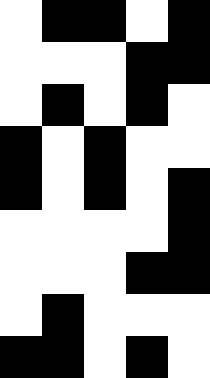[["white", "black", "black", "white", "black"], ["white", "white", "white", "black", "black"], ["white", "black", "white", "black", "white"], ["black", "white", "black", "white", "white"], ["black", "white", "black", "white", "black"], ["white", "white", "white", "white", "black"], ["white", "white", "white", "black", "black"], ["white", "black", "white", "white", "white"], ["black", "black", "white", "black", "white"]]